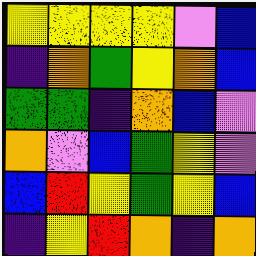[["yellow", "yellow", "yellow", "yellow", "violet", "blue"], ["indigo", "orange", "green", "yellow", "orange", "blue"], ["green", "green", "indigo", "orange", "blue", "violet"], ["orange", "violet", "blue", "green", "yellow", "violet"], ["blue", "red", "yellow", "green", "yellow", "blue"], ["indigo", "yellow", "red", "orange", "indigo", "orange"]]